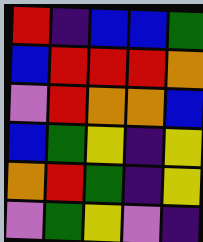[["red", "indigo", "blue", "blue", "green"], ["blue", "red", "red", "red", "orange"], ["violet", "red", "orange", "orange", "blue"], ["blue", "green", "yellow", "indigo", "yellow"], ["orange", "red", "green", "indigo", "yellow"], ["violet", "green", "yellow", "violet", "indigo"]]